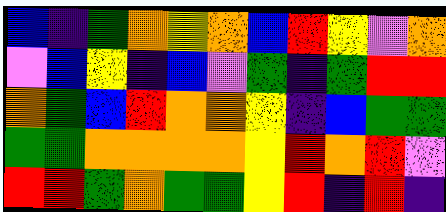[["blue", "indigo", "green", "orange", "yellow", "orange", "blue", "red", "yellow", "violet", "orange"], ["violet", "blue", "yellow", "indigo", "blue", "violet", "green", "indigo", "green", "red", "red"], ["orange", "green", "blue", "red", "orange", "orange", "yellow", "indigo", "blue", "green", "green"], ["green", "green", "orange", "orange", "orange", "orange", "yellow", "red", "orange", "red", "violet"], ["red", "red", "green", "orange", "green", "green", "yellow", "red", "indigo", "red", "indigo"]]